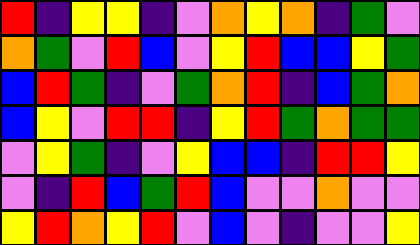[["red", "indigo", "yellow", "yellow", "indigo", "violet", "orange", "yellow", "orange", "indigo", "green", "violet"], ["orange", "green", "violet", "red", "blue", "violet", "yellow", "red", "blue", "blue", "yellow", "green"], ["blue", "red", "green", "indigo", "violet", "green", "orange", "red", "indigo", "blue", "green", "orange"], ["blue", "yellow", "violet", "red", "red", "indigo", "yellow", "red", "green", "orange", "green", "green"], ["violet", "yellow", "green", "indigo", "violet", "yellow", "blue", "blue", "indigo", "red", "red", "yellow"], ["violet", "indigo", "red", "blue", "green", "red", "blue", "violet", "violet", "orange", "violet", "violet"], ["yellow", "red", "orange", "yellow", "red", "violet", "blue", "violet", "indigo", "violet", "violet", "yellow"]]